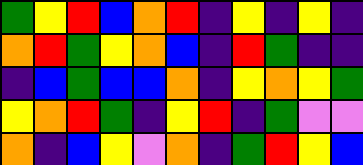[["green", "yellow", "red", "blue", "orange", "red", "indigo", "yellow", "indigo", "yellow", "indigo"], ["orange", "red", "green", "yellow", "orange", "blue", "indigo", "red", "green", "indigo", "indigo"], ["indigo", "blue", "green", "blue", "blue", "orange", "indigo", "yellow", "orange", "yellow", "green"], ["yellow", "orange", "red", "green", "indigo", "yellow", "red", "indigo", "green", "violet", "violet"], ["orange", "indigo", "blue", "yellow", "violet", "orange", "indigo", "green", "red", "yellow", "blue"]]